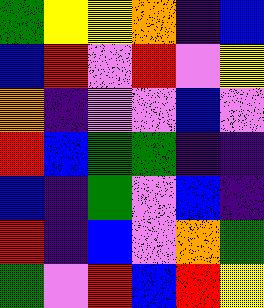[["green", "yellow", "yellow", "orange", "indigo", "blue"], ["blue", "red", "violet", "red", "violet", "yellow"], ["orange", "indigo", "violet", "violet", "blue", "violet"], ["red", "blue", "green", "green", "indigo", "indigo"], ["blue", "indigo", "green", "violet", "blue", "indigo"], ["red", "indigo", "blue", "violet", "orange", "green"], ["green", "violet", "red", "blue", "red", "yellow"]]